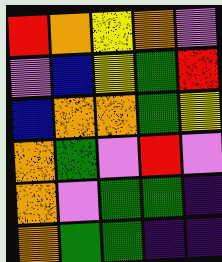[["red", "orange", "yellow", "orange", "violet"], ["violet", "blue", "yellow", "green", "red"], ["blue", "orange", "orange", "green", "yellow"], ["orange", "green", "violet", "red", "violet"], ["orange", "violet", "green", "green", "indigo"], ["orange", "green", "green", "indigo", "indigo"]]